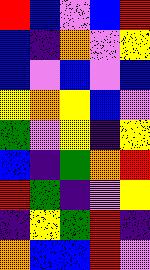[["red", "blue", "violet", "blue", "red"], ["blue", "indigo", "orange", "violet", "yellow"], ["blue", "violet", "blue", "violet", "blue"], ["yellow", "orange", "yellow", "blue", "violet"], ["green", "violet", "yellow", "indigo", "yellow"], ["blue", "indigo", "green", "orange", "red"], ["red", "green", "indigo", "violet", "yellow"], ["indigo", "yellow", "green", "red", "indigo"], ["orange", "blue", "blue", "red", "violet"]]